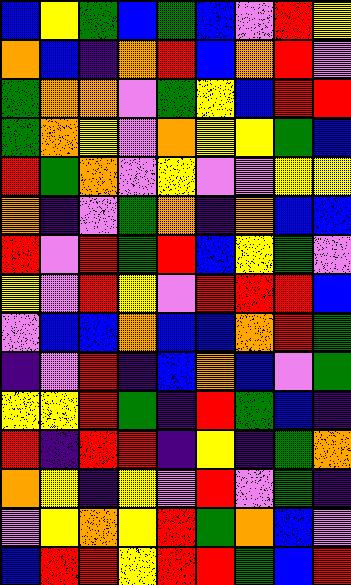[["blue", "yellow", "green", "blue", "green", "blue", "violet", "red", "yellow"], ["orange", "blue", "indigo", "orange", "red", "blue", "orange", "red", "violet"], ["green", "orange", "orange", "violet", "green", "yellow", "blue", "red", "red"], ["green", "orange", "yellow", "violet", "orange", "yellow", "yellow", "green", "blue"], ["red", "green", "orange", "violet", "yellow", "violet", "violet", "yellow", "yellow"], ["orange", "indigo", "violet", "green", "orange", "indigo", "orange", "blue", "blue"], ["red", "violet", "red", "green", "red", "blue", "yellow", "green", "violet"], ["yellow", "violet", "red", "yellow", "violet", "red", "red", "red", "blue"], ["violet", "blue", "blue", "orange", "blue", "blue", "orange", "red", "green"], ["indigo", "violet", "red", "indigo", "blue", "orange", "blue", "violet", "green"], ["yellow", "yellow", "red", "green", "indigo", "red", "green", "blue", "indigo"], ["red", "indigo", "red", "red", "indigo", "yellow", "indigo", "green", "orange"], ["orange", "yellow", "indigo", "yellow", "violet", "red", "violet", "green", "indigo"], ["violet", "yellow", "orange", "yellow", "red", "green", "orange", "blue", "violet"], ["blue", "red", "red", "yellow", "red", "red", "green", "blue", "red"]]